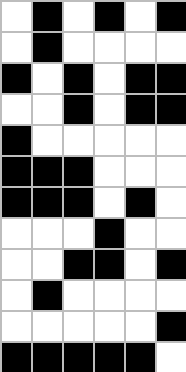[["white", "black", "white", "black", "white", "black"], ["white", "black", "white", "white", "white", "white"], ["black", "white", "black", "white", "black", "black"], ["white", "white", "black", "white", "black", "black"], ["black", "white", "white", "white", "white", "white"], ["black", "black", "black", "white", "white", "white"], ["black", "black", "black", "white", "black", "white"], ["white", "white", "white", "black", "white", "white"], ["white", "white", "black", "black", "white", "black"], ["white", "black", "white", "white", "white", "white"], ["white", "white", "white", "white", "white", "black"], ["black", "black", "black", "black", "black", "white"]]